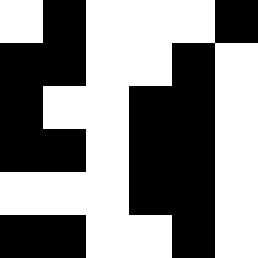[["white", "black", "white", "white", "white", "black"], ["black", "black", "white", "white", "black", "white"], ["black", "white", "white", "black", "black", "white"], ["black", "black", "white", "black", "black", "white"], ["white", "white", "white", "black", "black", "white"], ["black", "black", "white", "white", "black", "white"]]